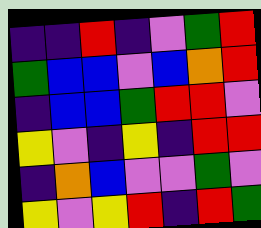[["indigo", "indigo", "red", "indigo", "violet", "green", "red"], ["green", "blue", "blue", "violet", "blue", "orange", "red"], ["indigo", "blue", "blue", "green", "red", "red", "violet"], ["yellow", "violet", "indigo", "yellow", "indigo", "red", "red"], ["indigo", "orange", "blue", "violet", "violet", "green", "violet"], ["yellow", "violet", "yellow", "red", "indigo", "red", "green"]]